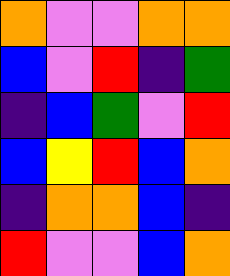[["orange", "violet", "violet", "orange", "orange"], ["blue", "violet", "red", "indigo", "green"], ["indigo", "blue", "green", "violet", "red"], ["blue", "yellow", "red", "blue", "orange"], ["indigo", "orange", "orange", "blue", "indigo"], ["red", "violet", "violet", "blue", "orange"]]